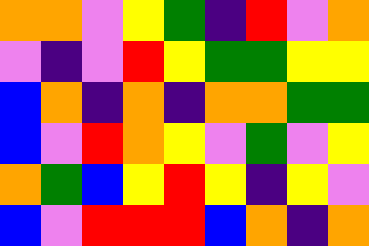[["orange", "orange", "violet", "yellow", "green", "indigo", "red", "violet", "orange"], ["violet", "indigo", "violet", "red", "yellow", "green", "green", "yellow", "yellow"], ["blue", "orange", "indigo", "orange", "indigo", "orange", "orange", "green", "green"], ["blue", "violet", "red", "orange", "yellow", "violet", "green", "violet", "yellow"], ["orange", "green", "blue", "yellow", "red", "yellow", "indigo", "yellow", "violet"], ["blue", "violet", "red", "red", "red", "blue", "orange", "indigo", "orange"]]